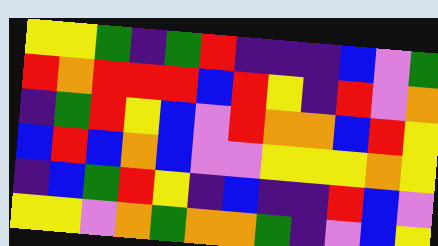[["yellow", "yellow", "green", "indigo", "green", "red", "indigo", "indigo", "indigo", "blue", "violet", "green"], ["red", "orange", "red", "red", "red", "blue", "red", "yellow", "indigo", "red", "violet", "orange"], ["indigo", "green", "red", "yellow", "blue", "violet", "red", "orange", "orange", "blue", "red", "yellow"], ["blue", "red", "blue", "orange", "blue", "violet", "violet", "yellow", "yellow", "yellow", "orange", "yellow"], ["indigo", "blue", "green", "red", "yellow", "indigo", "blue", "indigo", "indigo", "red", "blue", "violet"], ["yellow", "yellow", "violet", "orange", "green", "orange", "orange", "green", "indigo", "violet", "blue", "yellow"]]